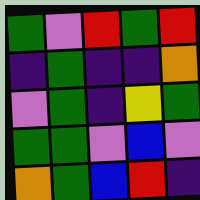[["green", "violet", "red", "green", "red"], ["indigo", "green", "indigo", "indigo", "orange"], ["violet", "green", "indigo", "yellow", "green"], ["green", "green", "violet", "blue", "violet"], ["orange", "green", "blue", "red", "indigo"]]